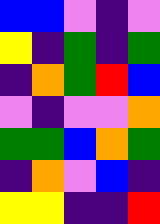[["blue", "blue", "violet", "indigo", "violet"], ["yellow", "indigo", "green", "indigo", "green"], ["indigo", "orange", "green", "red", "blue"], ["violet", "indigo", "violet", "violet", "orange"], ["green", "green", "blue", "orange", "green"], ["indigo", "orange", "violet", "blue", "indigo"], ["yellow", "yellow", "indigo", "indigo", "red"]]